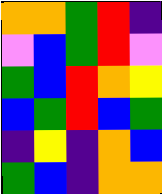[["orange", "orange", "green", "red", "indigo"], ["violet", "blue", "green", "red", "violet"], ["green", "blue", "red", "orange", "yellow"], ["blue", "green", "red", "blue", "green"], ["indigo", "yellow", "indigo", "orange", "blue"], ["green", "blue", "indigo", "orange", "orange"]]